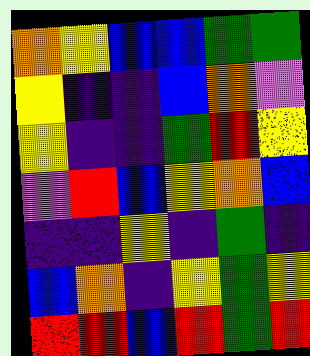[["orange", "yellow", "blue", "blue", "green", "green"], ["yellow", "indigo", "indigo", "blue", "orange", "violet"], ["yellow", "indigo", "indigo", "green", "red", "yellow"], ["violet", "red", "blue", "yellow", "orange", "blue"], ["indigo", "indigo", "yellow", "indigo", "green", "indigo"], ["blue", "orange", "indigo", "yellow", "green", "yellow"], ["red", "red", "blue", "red", "green", "red"]]